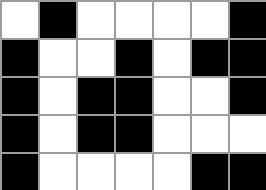[["white", "black", "white", "white", "white", "white", "black"], ["black", "white", "white", "black", "white", "black", "black"], ["black", "white", "black", "black", "white", "white", "black"], ["black", "white", "black", "black", "white", "white", "white"], ["black", "white", "white", "white", "white", "black", "black"]]